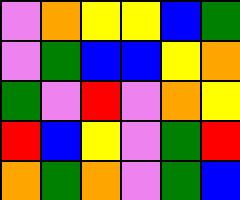[["violet", "orange", "yellow", "yellow", "blue", "green"], ["violet", "green", "blue", "blue", "yellow", "orange"], ["green", "violet", "red", "violet", "orange", "yellow"], ["red", "blue", "yellow", "violet", "green", "red"], ["orange", "green", "orange", "violet", "green", "blue"]]